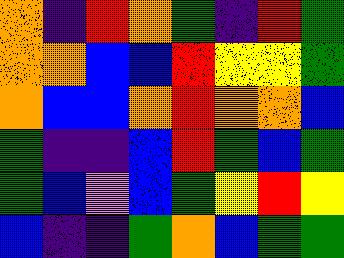[["orange", "indigo", "red", "orange", "green", "indigo", "red", "green"], ["orange", "orange", "blue", "blue", "red", "yellow", "yellow", "green"], ["orange", "blue", "blue", "orange", "red", "orange", "orange", "blue"], ["green", "indigo", "indigo", "blue", "red", "green", "blue", "green"], ["green", "blue", "violet", "blue", "green", "yellow", "red", "yellow"], ["blue", "indigo", "indigo", "green", "orange", "blue", "green", "green"]]